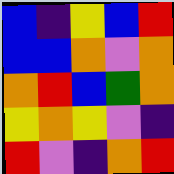[["blue", "indigo", "yellow", "blue", "red"], ["blue", "blue", "orange", "violet", "orange"], ["orange", "red", "blue", "green", "orange"], ["yellow", "orange", "yellow", "violet", "indigo"], ["red", "violet", "indigo", "orange", "red"]]